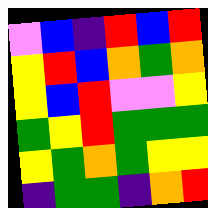[["violet", "blue", "indigo", "red", "blue", "red"], ["yellow", "red", "blue", "orange", "green", "orange"], ["yellow", "blue", "red", "violet", "violet", "yellow"], ["green", "yellow", "red", "green", "green", "green"], ["yellow", "green", "orange", "green", "yellow", "yellow"], ["indigo", "green", "green", "indigo", "orange", "red"]]